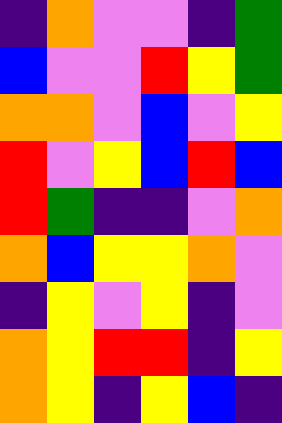[["indigo", "orange", "violet", "violet", "indigo", "green"], ["blue", "violet", "violet", "red", "yellow", "green"], ["orange", "orange", "violet", "blue", "violet", "yellow"], ["red", "violet", "yellow", "blue", "red", "blue"], ["red", "green", "indigo", "indigo", "violet", "orange"], ["orange", "blue", "yellow", "yellow", "orange", "violet"], ["indigo", "yellow", "violet", "yellow", "indigo", "violet"], ["orange", "yellow", "red", "red", "indigo", "yellow"], ["orange", "yellow", "indigo", "yellow", "blue", "indigo"]]